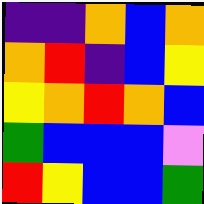[["indigo", "indigo", "orange", "blue", "orange"], ["orange", "red", "indigo", "blue", "yellow"], ["yellow", "orange", "red", "orange", "blue"], ["green", "blue", "blue", "blue", "violet"], ["red", "yellow", "blue", "blue", "green"]]